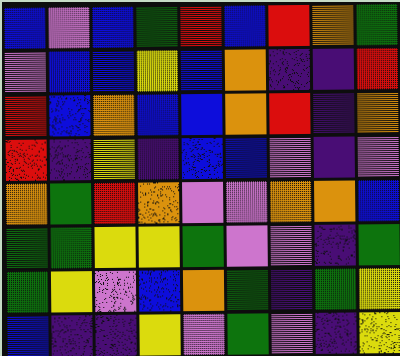[["blue", "violet", "blue", "green", "red", "blue", "red", "orange", "green"], ["violet", "blue", "blue", "yellow", "blue", "orange", "indigo", "indigo", "red"], ["red", "blue", "orange", "blue", "blue", "orange", "red", "indigo", "orange"], ["red", "indigo", "yellow", "indigo", "blue", "blue", "violet", "indigo", "violet"], ["orange", "green", "red", "orange", "violet", "violet", "orange", "orange", "blue"], ["green", "green", "yellow", "yellow", "green", "violet", "violet", "indigo", "green"], ["green", "yellow", "violet", "blue", "orange", "green", "indigo", "green", "yellow"], ["blue", "indigo", "indigo", "yellow", "violet", "green", "violet", "indigo", "yellow"]]